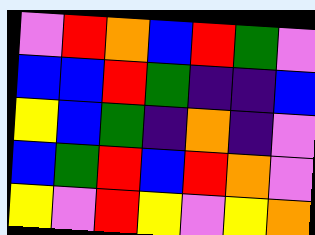[["violet", "red", "orange", "blue", "red", "green", "violet"], ["blue", "blue", "red", "green", "indigo", "indigo", "blue"], ["yellow", "blue", "green", "indigo", "orange", "indigo", "violet"], ["blue", "green", "red", "blue", "red", "orange", "violet"], ["yellow", "violet", "red", "yellow", "violet", "yellow", "orange"]]